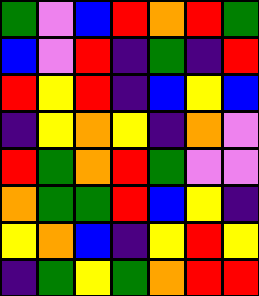[["green", "violet", "blue", "red", "orange", "red", "green"], ["blue", "violet", "red", "indigo", "green", "indigo", "red"], ["red", "yellow", "red", "indigo", "blue", "yellow", "blue"], ["indigo", "yellow", "orange", "yellow", "indigo", "orange", "violet"], ["red", "green", "orange", "red", "green", "violet", "violet"], ["orange", "green", "green", "red", "blue", "yellow", "indigo"], ["yellow", "orange", "blue", "indigo", "yellow", "red", "yellow"], ["indigo", "green", "yellow", "green", "orange", "red", "red"]]